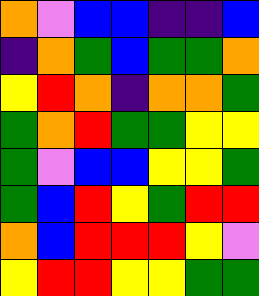[["orange", "violet", "blue", "blue", "indigo", "indigo", "blue"], ["indigo", "orange", "green", "blue", "green", "green", "orange"], ["yellow", "red", "orange", "indigo", "orange", "orange", "green"], ["green", "orange", "red", "green", "green", "yellow", "yellow"], ["green", "violet", "blue", "blue", "yellow", "yellow", "green"], ["green", "blue", "red", "yellow", "green", "red", "red"], ["orange", "blue", "red", "red", "red", "yellow", "violet"], ["yellow", "red", "red", "yellow", "yellow", "green", "green"]]